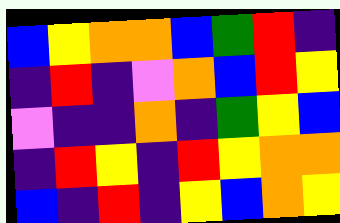[["blue", "yellow", "orange", "orange", "blue", "green", "red", "indigo"], ["indigo", "red", "indigo", "violet", "orange", "blue", "red", "yellow"], ["violet", "indigo", "indigo", "orange", "indigo", "green", "yellow", "blue"], ["indigo", "red", "yellow", "indigo", "red", "yellow", "orange", "orange"], ["blue", "indigo", "red", "indigo", "yellow", "blue", "orange", "yellow"]]